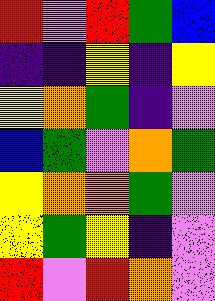[["red", "violet", "red", "green", "blue"], ["indigo", "indigo", "yellow", "indigo", "yellow"], ["yellow", "orange", "green", "indigo", "violet"], ["blue", "green", "violet", "orange", "green"], ["yellow", "orange", "orange", "green", "violet"], ["yellow", "green", "yellow", "indigo", "violet"], ["red", "violet", "red", "orange", "violet"]]